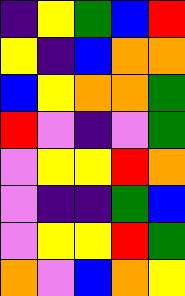[["indigo", "yellow", "green", "blue", "red"], ["yellow", "indigo", "blue", "orange", "orange"], ["blue", "yellow", "orange", "orange", "green"], ["red", "violet", "indigo", "violet", "green"], ["violet", "yellow", "yellow", "red", "orange"], ["violet", "indigo", "indigo", "green", "blue"], ["violet", "yellow", "yellow", "red", "green"], ["orange", "violet", "blue", "orange", "yellow"]]